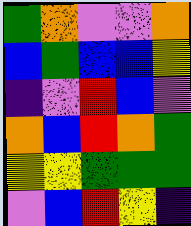[["green", "orange", "violet", "violet", "orange"], ["blue", "green", "blue", "blue", "yellow"], ["indigo", "violet", "red", "blue", "violet"], ["orange", "blue", "red", "orange", "green"], ["yellow", "yellow", "green", "green", "green"], ["violet", "blue", "red", "yellow", "indigo"]]